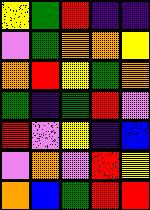[["yellow", "green", "red", "indigo", "indigo"], ["violet", "green", "orange", "orange", "yellow"], ["orange", "red", "yellow", "green", "orange"], ["green", "indigo", "green", "red", "violet"], ["red", "violet", "yellow", "indigo", "blue"], ["violet", "orange", "violet", "red", "yellow"], ["orange", "blue", "green", "red", "red"]]